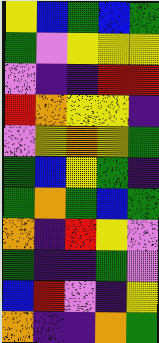[["yellow", "blue", "green", "blue", "green"], ["green", "violet", "yellow", "yellow", "yellow"], ["violet", "indigo", "indigo", "red", "red"], ["red", "orange", "yellow", "yellow", "indigo"], ["violet", "yellow", "orange", "yellow", "green"], ["green", "blue", "yellow", "green", "indigo"], ["green", "orange", "green", "blue", "green"], ["orange", "indigo", "red", "yellow", "violet"], ["green", "indigo", "indigo", "green", "violet"], ["blue", "red", "violet", "indigo", "yellow"], ["orange", "indigo", "indigo", "orange", "green"]]